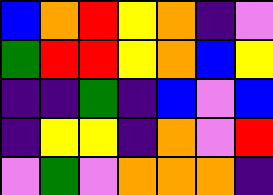[["blue", "orange", "red", "yellow", "orange", "indigo", "violet"], ["green", "red", "red", "yellow", "orange", "blue", "yellow"], ["indigo", "indigo", "green", "indigo", "blue", "violet", "blue"], ["indigo", "yellow", "yellow", "indigo", "orange", "violet", "red"], ["violet", "green", "violet", "orange", "orange", "orange", "indigo"]]